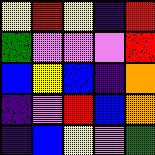[["yellow", "red", "yellow", "indigo", "red"], ["green", "violet", "violet", "violet", "red"], ["blue", "yellow", "blue", "indigo", "orange"], ["indigo", "violet", "red", "blue", "orange"], ["indigo", "blue", "yellow", "violet", "green"]]